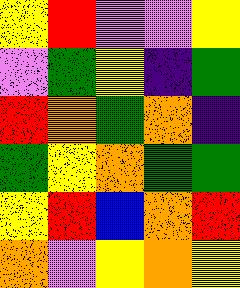[["yellow", "red", "violet", "violet", "yellow"], ["violet", "green", "yellow", "indigo", "green"], ["red", "orange", "green", "orange", "indigo"], ["green", "yellow", "orange", "green", "green"], ["yellow", "red", "blue", "orange", "red"], ["orange", "violet", "yellow", "orange", "yellow"]]